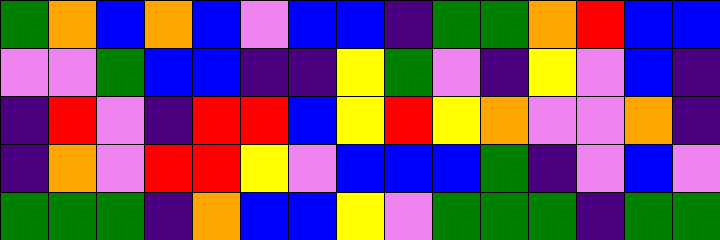[["green", "orange", "blue", "orange", "blue", "violet", "blue", "blue", "indigo", "green", "green", "orange", "red", "blue", "blue"], ["violet", "violet", "green", "blue", "blue", "indigo", "indigo", "yellow", "green", "violet", "indigo", "yellow", "violet", "blue", "indigo"], ["indigo", "red", "violet", "indigo", "red", "red", "blue", "yellow", "red", "yellow", "orange", "violet", "violet", "orange", "indigo"], ["indigo", "orange", "violet", "red", "red", "yellow", "violet", "blue", "blue", "blue", "green", "indigo", "violet", "blue", "violet"], ["green", "green", "green", "indigo", "orange", "blue", "blue", "yellow", "violet", "green", "green", "green", "indigo", "green", "green"]]